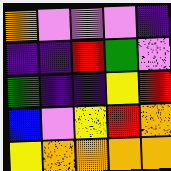[["orange", "violet", "violet", "violet", "indigo"], ["indigo", "indigo", "red", "green", "violet"], ["green", "indigo", "indigo", "yellow", "red"], ["blue", "violet", "yellow", "red", "orange"], ["yellow", "orange", "orange", "orange", "orange"]]